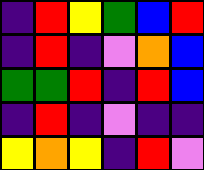[["indigo", "red", "yellow", "green", "blue", "red"], ["indigo", "red", "indigo", "violet", "orange", "blue"], ["green", "green", "red", "indigo", "red", "blue"], ["indigo", "red", "indigo", "violet", "indigo", "indigo"], ["yellow", "orange", "yellow", "indigo", "red", "violet"]]